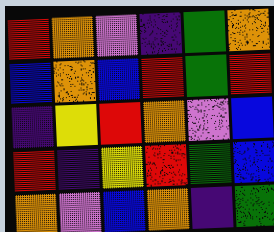[["red", "orange", "violet", "indigo", "green", "orange"], ["blue", "orange", "blue", "red", "green", "red"], ["indigo", "yellow", "red", "orange", "violet", "blue"], ["red", "indigo", "yellow", "red", "green", "blue"], ["orange", "violet", "blue", "orange", "indigo", "green"]]